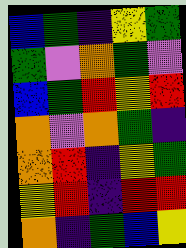[["blue", "green", "indigo", "yellow", "green"], ["green", "violet", "orange", "green", "violet"], ["blue", "green", "red", "yellow", "red"], ["orange", "violet", "orange", "green", "indigo"], ["orange", "red", "indigo", "yellow", "green"], ["yellow", "red", "indigo", "red", "red"], ["orange", "indigo", "green", "blue", "yellow"]]